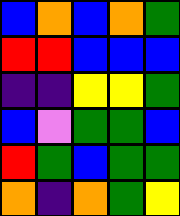[["blue", "orange", "blue", "orange", "green"], ["red", "red", "blue", "blue", "blue"], ["indigo", "indigo", "yellow", "yellow", "green"], ["blue", "violet", "green", "green", "blue"], ["red", "green", "blue", "green", "green"], ["orange", "indigo", "orange", "green", "yellow"]]